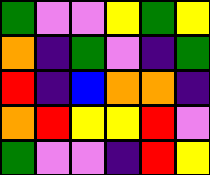[["green", "violet", "violet", "yellow", "green", "yellow"], ["orange", "indigo", "green", "violet", "indigo", "green"], ["red", "indigo", "blue", "orange", "orange", "indigo"], ["orange", "red", "yellow", "yellow", "red", "violet"], ["green", "violet", "violet", "indigo", "red", "yellow"]]